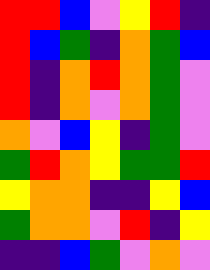[["red", "red", "blue", "violet", "yellow", "red", "indigo"], ["red", "blue", "green", "indigo", "orange", "green", "blue"], ["red", "indigo", "orange", "red", "orange", "green", "violet"], ["red", "indigo", "orange", "violet", "orange", "green", "violet"], ["orange", "violet", "blue", "yellow", "indigo", "green", "violet"], ["green", "red", "orange", "yellow", "green", "green", "red"], ["yellow", "orange", "orange", "indigo", "indigo", "yellow", "blue"], ["green", "orange", "orange", "violet", "red", "indigo", "yellow"], ["indigo", "indigo", "blue", "green", "violet", "orange", "violet"]]